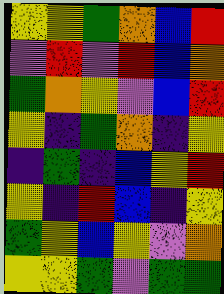[["yellow", "yellow", "green", "orange", "blue", "red"], ["violet", "red", "violet", "red", "blue", "orange"], ["green", "orange", "yellow", "violet", "blue", "red"], ["yellow", "indigo", "green", "orange", "indigo", "yellow"], ["indigo", "green", "indigo", "blue", "yellow", "red"], ["yellow", "indigo", "red", "blue", "indigo", "yellow"], ["green", "yellow", "blue", "yellow", "violet", "orange"], ["yellow", "yellow", "green", "violet", "green", "green"]]